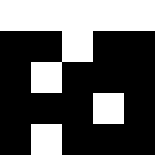[["white", "white", "white", "white", "white"], ["black", "black", "white", "black", "black"], ["black", "white", "black", "black", "black"], ["black", "black", "black", "white", "black"], ["black", "white", "black", "black", "black"]]